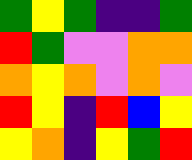[["green", "yellow", "green", "indigo", "indigo", "green"], ["red", "green", "violet", "violet", "orange", "orange"], ["orange", "yellow", "orange", "violet", "orange", "violet"], ["red", "yellow", "indigo", "red", "blue", "yellow"], ["yellow", "orange", "indigo", "yellow", "green", "red"]]